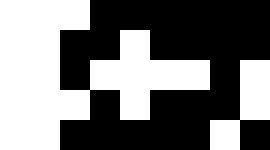[["white", "white", "white", "black", "black", "black", "black", "black", "black"], ["white", "white", "black", "black", "white", "black", "black", "black", "black"], ["white", "white", "black", "white", "white", "white", "white", "black", "white"], ["white", "white", "white", "black", "white", "black", "black", "black", "white"], ["white", "white", "black", "black", "black", "black", "black", "white", "black"]]